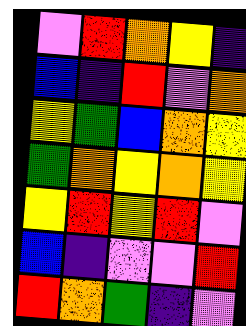[["violet", "red", "orange", "yellow", "indigo"], ["blue", "indigo", "red", "violet", "orange"], ["yellow", "green", "blue", "orange", "yellow"], ["green", "orange", "yellow", "orange", "yellow"], ["yellow", "red", "yellow", "red", "violet"], ["blue", "indigo", "violet", "violet", "red"], ["red", "orange", "green", "indigo", "violet"]]